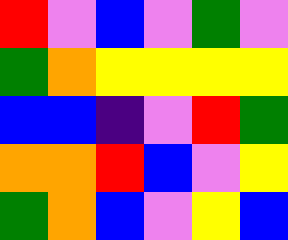[["red", "violet", "blue", "violet", "green", "violet"], ["green", "orange", "yellow", "yellow", "yellow", "yellow"], ["blue", "blue", "indigo", "violet", "red", "green"], ["orange", "orange", "red", "blue", "violet", "yellow"], ["green", "orange", "blue", "violet", "yellow", "blue"]]